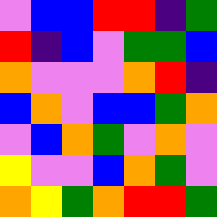[["violet", "blue", "blue", "red", "red", "indigo", "green"], ["red", "indigo", "blue", "violet", "green", "green", "blue"], ["orange", "violet", "violet", "violet", "orange", "red", "indigo"], ["blue", "orange", "violet", "blue", "blue", "green", "orange"], ["violet", "blue", "orange", "green", "violet", "orange", "violet"], ["yellow", "violet", "violet", "blue", "orange", "green", "violet"], ["orange", "yellow", "green", "orange", "red", "red", "green"]]